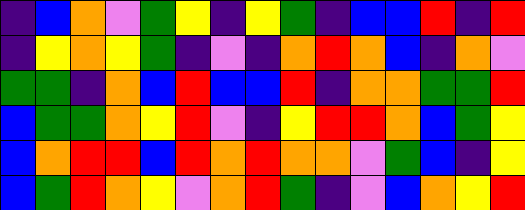[["indigo", "blue", "orange", "violet", "green", "yellow", "indigo", "yellow", "green", "indigo", "blue", "blue", "red", "indigo", "red"], ["indigo", "yellow", "orange", "yellow", "green", "indigo", "violet", "indigo", "orange", "red", "orange", "blue", "indigo", "orange", "violet"], ["green", "green", "indigo", "orange", "blue", "red", "blue", "blue", "red", "indigo", "orange", "orange", "green", "green", "red"], ["blue", "green", "green", "orange", "yellow", "red", "violet", "indigo", "yellow", "red", "red", "orange", "blue", "green", "yellow"], ["blue", "orange", "red", "red", "blue", "red", "orange", "red", "orange", "orange", "violet", "green", "blue", "indigo", "yellow"], ["blue", "green", "red", "orange", "yellow", "violet", "orange", "red", "green", "indigo", "violet", "blue", "orange", "yellow", "red"]]